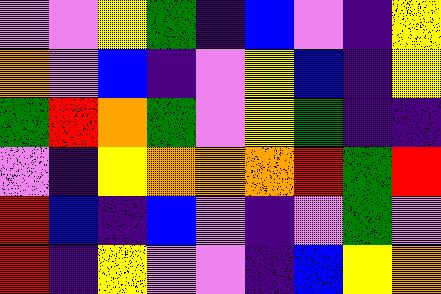[["violet", "violet", "yellow", "green", "indigo", "blue", "violet", "indigo", "yellow"], ["orange", "violet", "blue", "indigo", "violet", "yellow", "blue", "indigo", "yellow"], ["green", "red", "orange", "green", "violet", "yellow", "green", "indigo", "indigo"], ["violet", "indigo", "yellow", "orange", "orange", "orange", "red", "green", "red"], ["red", "blue", "indigo", "blue", "violet", "indigo", "violet", "green", "violet"], ["red", "indigo", "yellow", "violet", "violet", "indigo", "blue", "yellow", "orange"]]